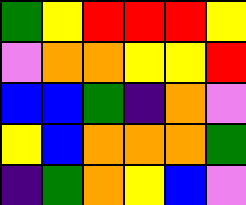[["green", "yellow", "red", "red", "red", "yellow"], ["violet", "orange", "orange", "yellow", "yellow", "red"], ["blue", "blue", "green", "indigo", "orange", "violet"], ["yellow", "blue", "orange", "orange", "orange", "green"], ["indigo", "green", "orange", "yellow", "blue", "violet"]]